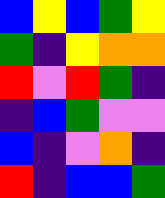[["blue", "yellow", "blue", "green", "yellow"], ["green", "indigo", "yellow", "orange", "orange"], ["red", "violet", "red", "green", "indigo"], ["indigo", "blue", "green", "violet", "violet"], ["blue", "indigo", "violet", "orange", "indigo"], ["red", "indigo", "blue", "blue", "green"]]